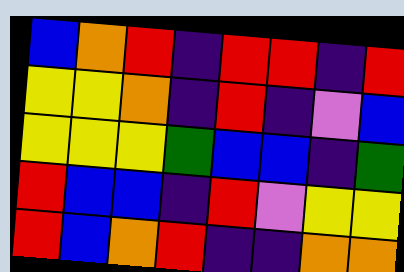[["blue", "orange", "red", "indigo", "red", "red", "indigo", "red"], ["yellow", "yellow", "orange", "indigo", "red", "indigo", "violet", "blue"], ["yellow", "yellow", "yellow", "green", "blue", "blue", "indigo", "green"], ["red", "blue", "blue", "indigo", "red", "violet", "yellow", "yellow"], ["red", "blue", "orange", "red", "indigo", "indigo", "orange", "orange"]]